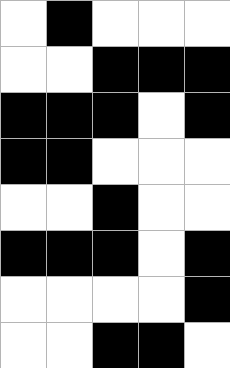[["white", "black", "white", "white", "white"], ["white", "white", "black", "black", "black"], ["black", "black", "black", "white", "black"], ["black", "black", "white", "white", "white"], ["white", "white", "black", "white", "white"], ["black", "black", "black", "white", "black"], ["white", "white", "white", "white", "black"], ["white", "white", "black", "black", "white"]]